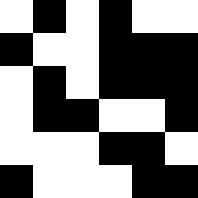[["white", "black", "white", "black", "white", "white"], ["black", "white", "white", "black", "black", "black"], ["white", "black", "white", "black", "black", "black"], ["white", "black", "black", "white", "white", "black"], ["white", "white", "white", "black", "black", "white"], ["black", "white", "white", "white", "black", "black"]]